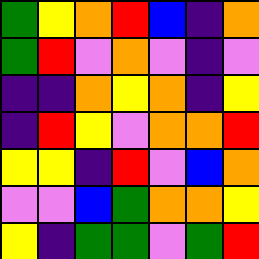[["green", "yellow", "orange", "red", "blue", "indigo", "orange"], ["green", "red", "violet", "orange", "violet", "indigo", "violet"], ["indigo", "indigo", "orange", "yellow", "orange", "indigo", "yellow"], ["indigo", "red", "yellow", "violet", "orange", "orange", "red"], ["yellow", "yellow", "indigo", "red", "violet", "blue", "orange"], ["violet", "violet", "blue", "green", "orange", "orange", "yellow"], ["yellow", "indigo", "green", "green", "violet", "green", "red"]]